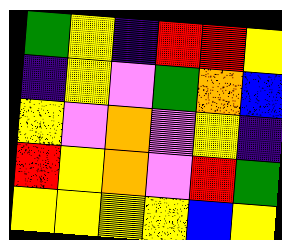[["green", "yellow", "indigo", "red", "red", "yellow"], ["indigo", "yellow", "violet", "green", "orange", "blue"], ["yellow", "violet", "orange", "violet", "yellow", "indigo"], ["red", "yellow", "orange", "violet", "red", "green"], ["yellow", "yellow", "yellow", "yellow", "blue", "yellow"]]